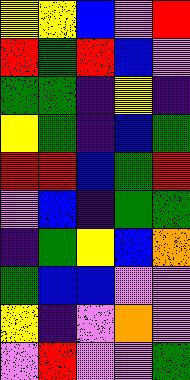[["yellow", "yellow", "blue", "violet", "red"], ["red", "green", "red", "blue", "violet"], ["green", "green", "indigo", "yellow", "indigo"], ["yellow", "green", "indigo", "blue", "green"], ["red", "red", "blue", "green", "red"], ["violet", "blue", "indigo", "green", "green"], ["indigo", "green", "yellow", "blue", "orange"], ["green", "blue", "blue", "violet", "violet"], ["yellow", "indigo", "violet", "orange", "violet"], ["violet", "red", "violet", "violet", "green"]]